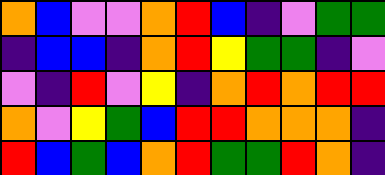[["orange", "blue", "violet", "violet", "orange", "red", "blue", "indigo", "violet", "green", "green"], ["indigo", "blue", "blue", "indigo", "orange", "red", "yellow", "green", "green", "indigo", "violet"], ["violet", "indigo", "red", "violet", "yellow", "indigo", "orange", "red", "orange", "red", "red"], ["orange", "violet", "yellow", "green", "blue", "red", "red", "orange", "orange", "orange", "indigo"], ["red", "blue", "green", "blue", "orange", "red", "green", "green", "red", "orange", "indigo"]]